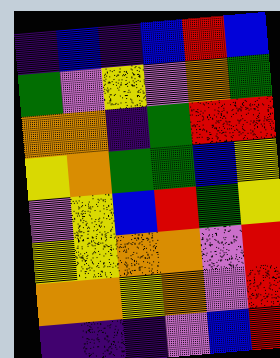[["indigo", "blue", "indigo", "blue", "red", "blue"], ["green", "violet", "yellow", "violet", "orange", "green"], ["orange", "orange", "indigo", "green", "red", "red"], ["yellow", "orange", "green", "green", "blue", "yellow"], ["violet", "yellow", "blue", "red", "green", "yellow"], ["yellow", "yellow", "orange", "orange", "violet", "red"], ["orange", "orange", "yellow", "orange", "violet", "red"], ["indigo", "indigo", "indigo", "violet", "blue", "red"]]